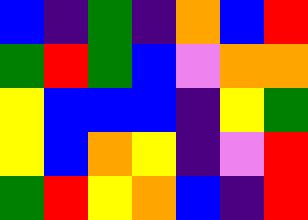[["blue", "indigo", "green", "indigo", "orange", "blue", "red"], ["green", "red", "green", "blue", "violet", "orange", "orange"], ["yellow", "blue", "blue", "blue", "indigo", "yellow", "green"], ["yellow", "blue", "orange", "yellow", "indigo", "violet", "red"], ["green", "red", "yellow", "orange", "blue", "indigo", "red"]]